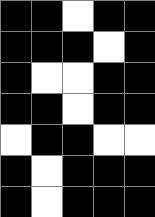[["black", "black", "white", "black", "black"], ["black", "black", "black", "white", "black"], ["black", "white", "white", "black", "black"], ["black", "black", "white", "black", "black"], ["white", "black", "black", "white", "white"], ["black", "white", "black", "black", "black"], ["black", "white", "black", "black", "black"]]